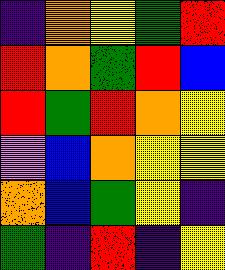[["indigo", "orange", "yellow", "green", "red"], ["red", "orange", "green", "red", "blue"], ["red", "green", "red", "orange", "yellow"], ["violet", "blue", "orange", "yellow", "yellow"], ["orange", "blue", "green", "yellow", "indigo"], ["green", "indigo", "red", "indigo", "yellow"]]